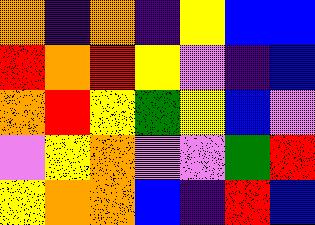[["orange", "indigo", "orange", "indigo", "yellow", "blue", "blue"], ["red", "orange", "red", "yellow", "violet", "indigo", "blue"], ["orange", "red", "yellow", "green", "yellow", "blue", "violet"], ["violet", "yellow", "orange", "violet", "violet", "green", "red"], ["yellow", "orange", "orange", "blue", "indigo", "red", "blue"]]